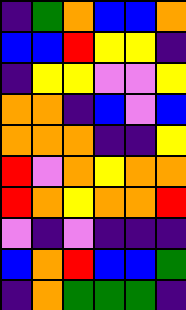[["indigo", "green", "orange", "blue", "blue", "orange"], ["blue", "blue", "red", "yellow", "yellow", "indigo"], ["indigo", "yellow", "yellow", "violet", "violet", "yellow"], ["orange", "orange", "indigo", "blue", "violet", "blue"], ["orange", "orange", "orange", "indigo", "indigo", "yellow"], ["red", "violet", "orange", "yellow", "orange", "orange"], ["red", "orange", "yellow", "orange", "orange", "red"], ["violet", "indigo", "violet", "indigo", "indigo", "indigo"], ["blue", "orange", "red", "blue", "blue", "green"], ["indigo", "orange", "green", "green", "green", "indigo"]]